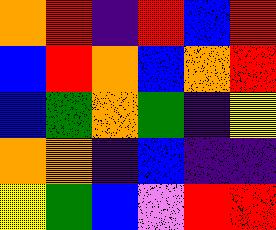[["orange", "red", "indigo", "red", "blue", "red"], ["blue", "red", "orange", "blue", "orange", "red"], ["blue", "green", "orange", "green", "indigo", "yellow"], ["orange", "orange", "indigo", "blue", "indigo", "indigo"], ["yellow", "green", "blue", "violet", "red", "red"]]